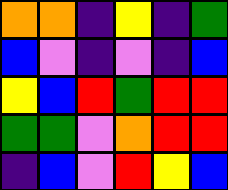[["orange", "orange", "indigo", "yellow", "indigo", "green"], ["blue", "violet", "indigo", "violet", "indigo", "blue"], ["yellow", "blue", "red", "green", "red", "red"], ["green", "green", "violet", "orange", "red", "red"], ["indigo", "blue", "violet", "red", "yellow", "blue"]]